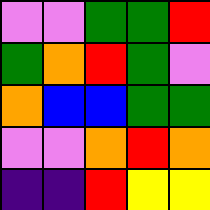[["violet", "violet", "green", "green", "red"], ["green", "orange", "red", "green", "violet"], ["orange", "blue", "blue", "green", "green"], ["violet", "violet", "orange", "red", "orange"], ["indigo", "indigo", "red", "yellow", "yellow"]]